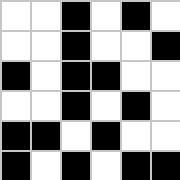[["white", "white", "black", "white", "black", "white"], ["white", "white", "black", "white", "white", "black"], ["black", "white", "black", "black", "white", "white"], ["white", "white", "black", "white", "black", "white"], ["black", "black", "white", "black", "white", "white"], ["black", "white", "black", "white", "black", "black"]]